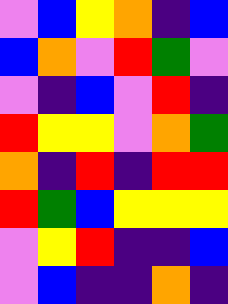[["violet", "blue", "yellow", "orange", "indigo", "blue"], ["blue", "orange", "violet", "red", "green", "violet"], ["violet", "indigo", "blue", "violet", "red", "indigo"], ["red", "yellow", "yellow", "violet", "orange", "green"], ["orange", "indigo", "red", "indigo", "red", "red"], ["red", "green", "blue", "yellow", "yellow", "yellow"], ["violet", "yellow", "red", "indigo", "indigo", "blue"], ["violet", "blue", "indigo", "indigo", "orange", "indigo"]]